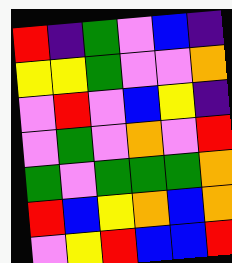[["red", "indigo", "green", "violet", "blue", "indigo"], ["yellow", "yellow", "green", "violet", "violet", "orange"], ["violet", "red", "violet", "blue", "yellow", "indigo"], ["violet", "green", "violet", "orange", "violet", "red"], ["green", "violet", "green", "green", "green", "orange"], ["red", "blue", "yellow", "orange", "blue", "orange"], ["violet", "yellow", "red", "blue", "blue", "red"]]